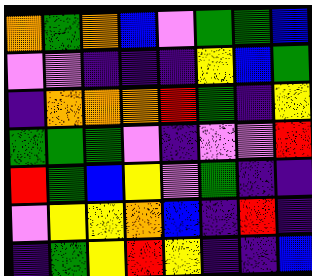[["orange", "green", "orange", "blue", "violet", "green", "green", "blue"], ["violet", "violet", "indigo", "indigo", "indigo", "yellow", "blue", "green"], ["indigo", "orange", "orange", "orange", "red", "green", "indigo", "yellow"], ["green", "green", "green", "violet", "indigo", "violet", "violet", "red"], ["red", "green", "blue", "yellow", "violet", "green", "indigo", "indigo"], ["violet", "yellow", "yellow", "orange", "blue", "indigo", "red", "indigo"], ["indigo", "green", "yellow", "red", "yellow", "indigo", "indigo", "blue"]]